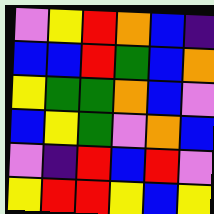[["violet", "yellow", "red", "orange", "blue", "indigo"], ["blue", "blue", "red", "green", "blue", "orange"], ["yellow", "green", "green", "orange", "blue", "violet"], ["blue", "yellow", "green", "violet", "orange", "blue"], ["violet", "indigo", "red", "blue", "red", "violet"], ["yellow", "red", "red", "yellow", "blue", "yellow"]]